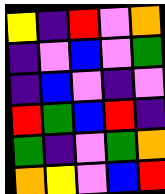[["yellow", "indigo", "red", "violet", "orange"], ["indigo", "violet", "blue", "violet", "green"], ["indigo", "blue", "violet", "indigo", "violet"], ["red", "green", "blue", "red", "indigo"], ["green", "indigo", "violet", "green", "orange"], ["orange", "yellow", "violet", "blue", "red"]]